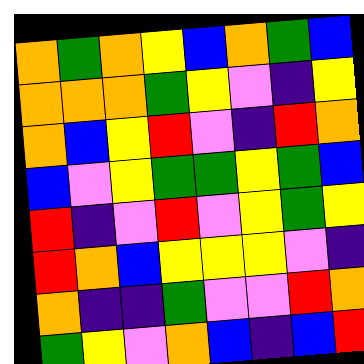[["orange", "green", "orange", "yellow", "blue", "orange", "green", "blue"], ["orange", "orange", "orange", "green", "yellow", "violet", "indigo", "yellow"], ["orange", "blue", "yellow", "red", "violet", "indigo", "red", "orange"], ["blue", "violet", "yellow", "green", "green", "yellow", "green", "blue"], ["red", "indigo", "violet", "red", "violet", "yellow", "green", "yellow"], ["red", "orange", "blue", "yellow", "yellow", "yellow", "violet", "indigo"], ["orange", "indigo", "indigo", "green", "violet", "violet", "red", "orange"], ["green", "yellow", "violet", "orange", "blue", "indigo", "blue", "red"]]